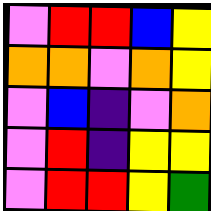[["violet", "red", "red", "blue", "yellow"], ["orange", "orange", "violet", "orange", "yellow"], ["violet", "blue", "indigo", "violet", "orange"], ["violet", "red", "indigo", "yellow", "yellow"], ["violet", "red", "red", "yellow", "green"]]